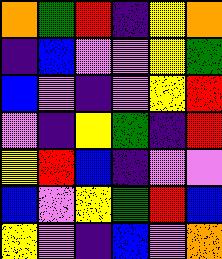[["orange", "green", "red", "indigo", "yellow", "orange"], ["indigo", "blue", "violet", "violet", "yellow", "green"], ["blue", "violet", "indigo", "violet", "yellow", "red"], ["violet", "indigo", "yellow", "green", "indigo", "red"], ["yellow", "red", "blue", "indigo", "violet", "violet"], ["blue", "violet", "yellow", "green", "red", "blue"], ["yellow", "violet", "indigo", "blue", "violet", "orange"]]